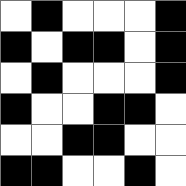[["white", "black", "white", "white", "white", "black"], ["black", "white", "black", "black", "white", "black"], ["white", "black", "white", "white", "white", "black"], ["black", "white", "white", "black", "black", "white"], ["white", "white", "black", "black", "white", "white"], ["black", "black", "white", "white", "black", "white"]]